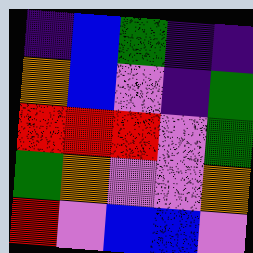[["indigo", "blue", "green", "indigo", "indigo"], ["orange", "blue", "violet", "indigo", "green"], ["red", "red", "red", "violet", "green"], ["green", "orange", "violet", "violet", "orange"], ["red", "violet", "blue", "blue", "violet"]]